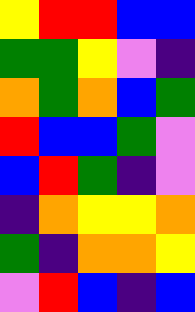[["yellow", "red", "red", "blue", "blue"], ["green", "green", "yellow", "violet", "indigo"], ["orange", "green", "orange", "blue", "green"], ["red", "blue", "blue", "green", "violet"], ["blue", "red", "green", "indigo", "violet"], ["indigo", "orange", "yellow", "yellow", "orange"], ["green", "indigo", "orange", "orange", "yellow"], ["violet", "red", "blue", "indigo", "blue"]]